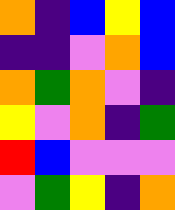[["orange", "indigo", "blue", "yellow", "blue"], ["indigo", "indigo", "violet", "orange", "blue"], ["orange", "green", "orange", "violet", "indigo"], ["yellow", "violet", "orange", "indigo", "green"], ["red", "blue", "violet", "violet", "violet"], ["violet", "green", "yellow", "indigo", "orange"]]